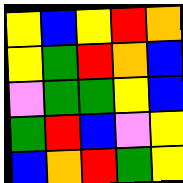[["yellow", "blue", "yellow", "red", "orange"], ["yellow", "green", "red", "orange", "blue"], ["violet", "green", "green", "yellow", "blue"], ["green", "red", "blue", "violet", "yellow"], ["blue", "orange", "red", "green", "yellow"]]